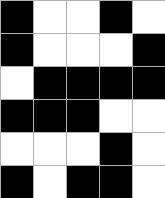[["black", "white", "white", "black", "white"], ["black", "white", "white", "white", "black"], ["white", "black", "black", "black", "black"], ["black", "black", "black", "white", "white"], ["white", "white", "white", "black", "white"], ["black", "white", "black", "black", "white"]]